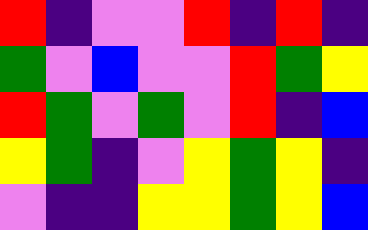[["red", "indigo", "violet", "violet", "red", "indigo", "red", "indigo"], ["green", "violet", "blue", "violet", "violet", "red", "green", "yellow"], ["red", "green", "violet", "green", "violet", "red", "indigo", "blue"], ["yellow", "green", "indigo", "violet", "yellow", "green", "yellow", "indigo"], ["violet", "indigo", "indigo", "yellow", "yellow", "green", "yellow", "blue"]]